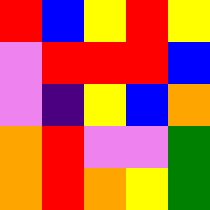[["red", "blue", "yellow", "red", "yellow"], ["violet", "red", "red", "red", "blue"], ["violet", "indigo", "yellow", "blue", "orange"], ["orange", "red", "violet", "violet", "green"], ["orange", "red", "orange", "yellow", "green"]]